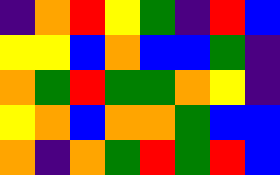[["indigo", "orange", "red", "yellow", "green", "indigo", "red", "blue"], ["yellow", "yellow", "blue", "orange", "blue", "blue", "green", "indigo"], ["orange", "green", "red", "green", "green", "orange", "yellow", "indigo"], ["yellow", "orange", "blue", "orange", "orange", "green", "blue", "blue"], ["orange", "indigo", "orange", "green", "red", "green", "red", "blue"]]